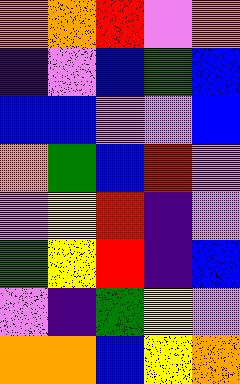[["orange", "orange", "red", "violet", "orange"], ["indigo", "violet", "blue", "green", "blue"], ["blue", "blue", "violet", "violet", "blue"], ["orange", "green", "blue", "red", "violet"], ["violet", "yellow", "red", "indigo", "violet"], ["green", "yellow", "red", "indigo", "blue"], ["violet", "indigo", "green", "yellow", "violet"], ["orange", "orange", "blue", "yellow", "orange"]]